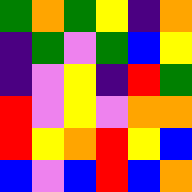[["green", "orange", "green", "yellow", "indigo", "orange"], ["indigo", "green", "violet", "green", "blue", "yellow"], ["indigo", "violet", "yellow", "indigo", "red", "green"], ["red", "violet", "yellow", "violet", "orange", "orange"], ["red", "yellow", "orange", "red", "yellow", "blue"], ["blue", "violet", "blue", "red", "blue", "orange"]]